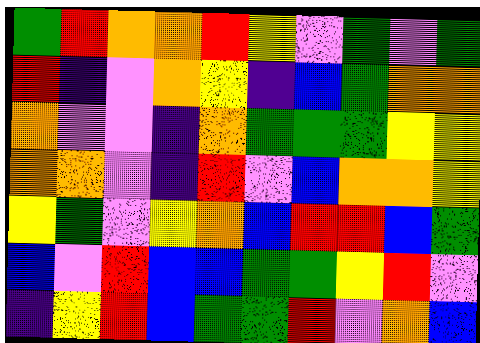[["green", "red", "orange", "orange", "red", "yellow", "violet", "green", "violet", "green"], ["red", "indigo", "violet", "orange", "yellow", "indigo", "blue", "green", "orange", "orange"], ["orange", "violet", "violet", "indigo", "orange", "green", "green", "green", "yellow", "yellow"], ["orange", "orange", "violet", "indigo", "red", "violet", "blue", "orange", "orange", "yellow"], ["yellow", "green", "violet", "yellow", "orange", "blue", "red", "red", "blue", "green"], ["blue", "violet", "red", "blue", "blue", "green", "green", "yellow", "red", "violet"], ["indigo", "yellow", "red", "blue", "green", "green", "red", "violet", "orange", "blue"]]